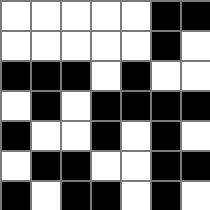[["white", "white", "white", "white", "white", "black", "black"], ["white", "white", "white", "white", "white", "black", "white"], ["black", "black", "black", "white", "black", "white", "white"], ["white", "black", "white", "black", "black", "black", "black"], ["black", "white", "white", "black", "white", "black", "white"], ["white", "black", "black", "white", "white", "black", "black"], ["black", "white", "black", "black", "white", "black", "white"]]